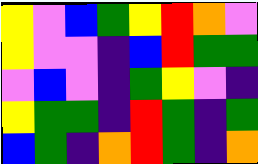[["yellow", "violet", "blue", "green", "yellow", "red", "orange", "violet"], ["yellow", "violet", "violet", "indigo", "blue", "red", "green", "green"], ["violet", "blue", "violet", "indigo", "green", "yellow", "violet", "indigo"], ["yellow", "green", "green", "indigo", "red", "green", "indigo", "green"], ["blue", "green", "indigo", "orange", "red", "green", "indigo", "orange"]]